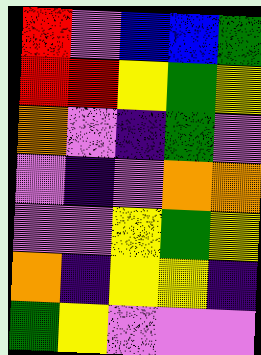[["red", "violet", "blue", "blue", "green"], ["red", "red", "yellow", "green", "yellow"], ["orange", "violet", "indigo", "green", "violet"], ["violet", "indigo", "violet", "orange", "orange"], ["violet", "violet", "yellow", "green", "yellow"], ["orange", "indigo", "yellow", "yellow", "indigo"], ["green", "yellow", "violet", "violet", "violet"]]